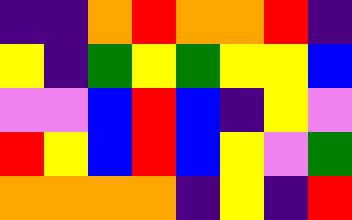[["indigo", "indigo", "orange", "red", "orange", "orange", "red", "indigo"], ["yellow", "indigo", "green", "yellow", "green", "yellow", "yellow", "blue"], ["violet", "violet", "blue", "red", "blue", "indigo", "yellow", "violet"], ["red", "yellow", "blue", "red", "blue", "yellow", "violet", "green"], ["orange", "orange", "orange", "orange", "indigo", "yellow", "indigo", "red"]]